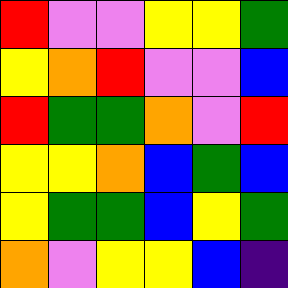[["red", "violet", "violet", "yellow", "yellow", "green"], ["yellow", "orange", "red", "violet", "violet", "blue"], ["red", "green", "green", "orange", "violet", "red"], ["yellow", "yellow", "orange", "blue", "green", "blue"], ["yellow", "green", "green", "blue", "yellow", "green"], ["orange", "violet", "yellow", "yellow", "blue", "indigo"]]